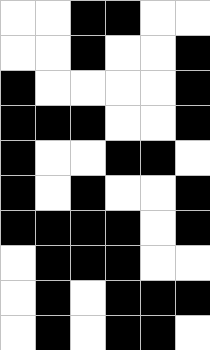[["white", "white", "black", "black", "white", "white"], ["white", "white", "black", "white", "white", "black"], ["black", "white", "white", "white", "white", "black"], ["black", "black", "black", "white", "white", "black"], ["black", "white", "white", "black", "black", "white"], ["black", "white", "black", "white", "white", "black"], ["black", "black", "black", "black", "white", "black"], ["white", "black", "black", "black", "white", "white"], ["white", "black", "white", "black", "black", "black"], ["white", "black", "white", "black", "black", "white"]]